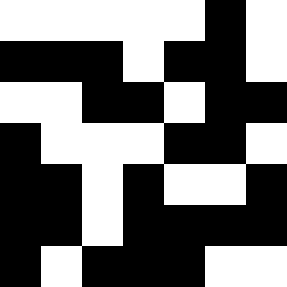[["white", "white", "white", "white", "white", "black", "white"], ["black", "black", "black", "white", "black", "black", "white"], ["white", "white", "black", "black", "white", "black", "black"], ["black", "white", "white", "white", "black", "black", "white"], ["black", "black", "white", "black", "white", "white", "black"], ["black", "black", "white", "black", "black", "black", "black"], ["black", "white", "black", "black", "black", "white", "white"]]